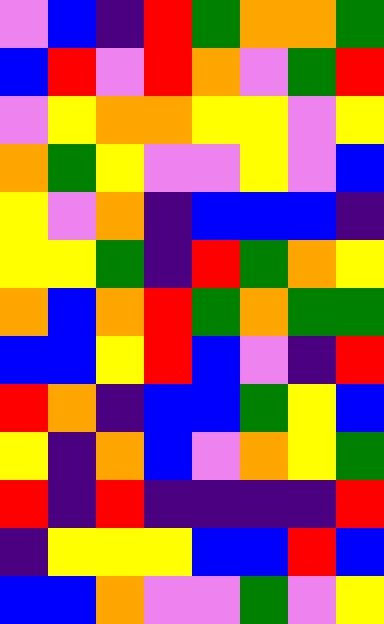[["violet", "blue", "indigo", "red", "green", "orange", "orange", "green"], ["blue", "red", "violet", "red", "orange", "violet", "green", "red"], ["violet", "yellow", "orange", "orange", "yellow", "yellow", "violet", "yellow"], ["orange", "green", "yellow", "violet", "violet", "yellow", "violet", "blue"], ["yellow", "violet", "orange", "indigo", "blue", "blue", "blue", "indigo"], ["yellow", "yellow", "green", "indigo", "red", "green", "orange", "yellow"], ["orange", "blue", "orange", "red", "green", "orange", "green", "green"], ["blue", "blue", "yellow", "red", "blue", "violet", "indigo", "red"], ["red", "orange", "indigo", "blue", "blue", "green", "yellow", "blue"], ["yellow", "indigo", "orange", "blue", "violet", "orange", "yellow", "green"], ["red", "indigo", "red", "indigo", "indigo", "indigo", "indigo", "red"], ["indigo", "yellow", "yellow", "yellow", "blue", "blue", "red", "blue"], ["blue", "blue", "orange", "violet", "violet", "green", "violet", "yellow"]]